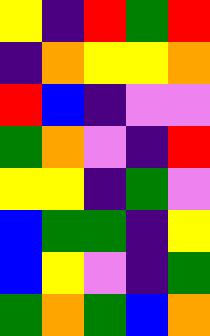[["yellow", "indigo", "red", "green", "red"], ["indigo", "orange", "yellow", "yellow", "orange"], ["red", "blue", "indigo", "violet", "violet"], ["green", "orange", "violet", "indigo", "red"], ["yellow", "yellow", "indigo", "green", "violet"], ["blue", "green", "green", "indigo", "yellow"], ["blue", "yellow", "violet", "indigo", "green"], ["green", "orange", "green", "blue", "orange"]]